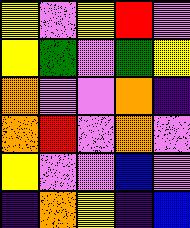[["yellow", "violet", "yellow", "red", "violet"], ["yellow", "green", "violet", "green", "yellow"], ["orange", "violet", "violet", "orange", "indigo"], ["orange", "red", "violet", "orange", "violet"], ["yellow", "violet", "violet", "blue", "violet"], ["indigo", "orange", "yellow", "indigo", "blue"]]